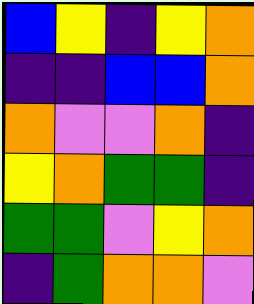[["blue", "yellow", "indigo", "yellow", "orange"], ["indigo", "indigo", "blue", "blue", "orange"], ["orange", "violet", "violet", "orange", "indigo"], ["yellow", "orange", "green", "green", "indigo"], ["green", "green", "violet", "yellow", "orange"], ["indigo", "green", "orange", "orange", "violet"]]